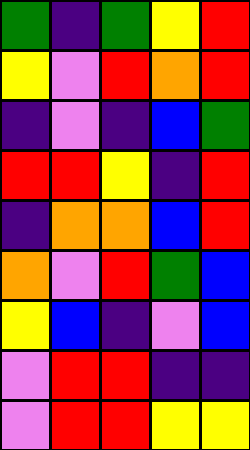[["green", "indigo", "green", "yellow", "red"], ["yellow", "violet", "red", "orange", "red"], ["indigo", "violet", "indigo", "blue", "green"], ["red", "red", "yellow", "indigo", "red"], ["indigo", "orange", "orange", "blue", "red"], ["orange", "violet", "red", "green", "blue"], ["yellow", "blue", "indigo", "violet", "blue"], ["violet", "red", "red", "indigo", "indigo"], ["violet", "red", "red", "yellow", "yellow"]]